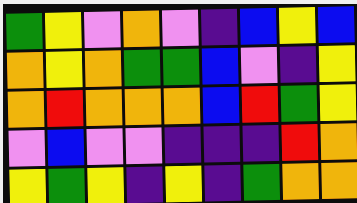[["green", "yellow", "violet", "orange", "violet", "indigo", "blue", "yellow", "blue"], ["orange", "yellow", "orange", "green", "green", "blue", "violet", "indigo", "yellow"], ["orange", "red", "orange", "orange", "orange", "blue", "red", "green", "yellow"], ["violet", "blue", "violet", "violet", "indigo", "indigo", "indigo", "red", "orange"], ["yellow", "green", "yellow", "indigo", "yellow", "indigo", "green", "orange", "orange"]]